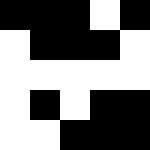[["black", "black", "black", "white", "black"], ["white", "black", "black", "black", "white"], ["white", "white", "white", "white", "white"], ["white", "black", "white", "black", "black"], ["white", "white", "black", "black", "black"]]